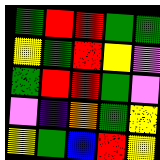[["green", "red", "red", "green", "green"], ["yellow", "green", "red", "yellow", "violet"], ["green", "red", "red", "green", "violet"], ["violet", "indigo", "orange", "green", "yellow"], ["yellow", "green", "blue", "red", "yellow"]]